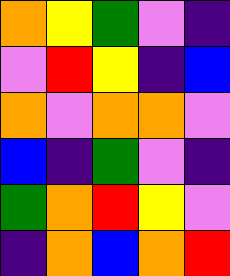[["orange", "yellow", "green", "violet", "indigo"], ["violet", "red", "yellow", "indigo", "blue"], ["orange", "violet", "orange", "orange", "violet"], ["blue", "indigo", "green", "violet", "indigo"], ["green", "orange", "red", "yellow", "violet"], ["indigo", "orange", "blue", "orange", "red"]]